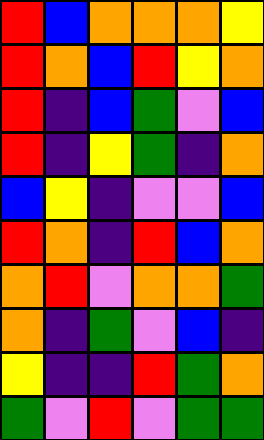[["red", "blue", "orange", "orange", "orange", "yellow"], ["red", "orange", "blue", "red", "yellow", "orange"], ["red", "indigo", "blue", "green", "violet", "blue"], ["red", "indigo", "yellow", "green", "indigo", "orange"], ["blue", "yellow", "indigo", "violet", "violet", "blue"], ["red", "orange", "indigo", "red", "blue", "orange"], ["orange", "red", "violet", "orange", "orange", "green"], ["orange", "indigo", "green", "violet", "blue", "indigo"], ["yellow", "indigo", "indigo", "red", "green", "orange"], ["green", "violet", "red", "violet", "green", "green"]]